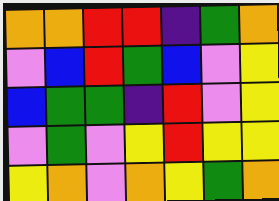[["orange", "orange", "red", "red", "indigo", "green", "orange"], ["violet", "blue", "red", "green", "blue", "violet", "yellow"], ["blue", "green", "green", "indigo", "red", "violet", "yellow"], ["violet", "green", "violet", "yellow", "red", "yellow", "yellow"], ["yellow", "orange", "violet", "orange", "yellow", "green", "orange"]]